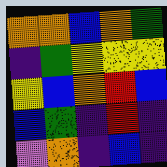[["orange", "orange", "blue", "orange", "green"], ["indigo", "green", "yellow", "yellow", "yellow"], ["yellow", "blue", "orange", "red", "blue"], ["blue", "green", "indigo", "red", "indigo"], ["violet", "orange", "indigo", "blue", "indigo"]]